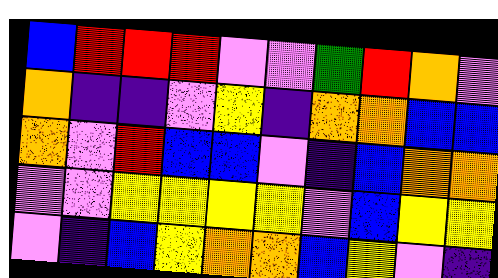[["blue", "red", "red", "red", "violet", "violet", "green", "red", "orange", "violet"], ["orange", "indigo", "indigo", "violet", "yellow", "indigo", "orange", "orange", "blue", "blue"], ["orange", "violet", "red", "blue", "blue", "violet", "indigo", "blue", "orange", "orange"], ["violet", "violet", "yellow", "yellow", "yellow", "yellow", "violet", "blue", "yellow", "yellow"], ["violet", "indigo", "blue", "yellow", "orange", "orange", "blue", "yellow", "violet", "indigo"]]